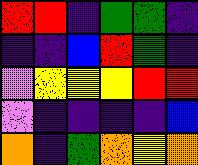[["red", "red", "indigo", "green", "green", "indigo"], ["indigo", "indigo", "blue", "red", "green", "indigo"], ["violet", "yellow", "yellow", "yellow", "red", "red"], ["violet", "indigo", "indigo", "indigo", "indigo", "blue"], ["orange", "indigo", "green", "orange", "yellow", "orange"]]